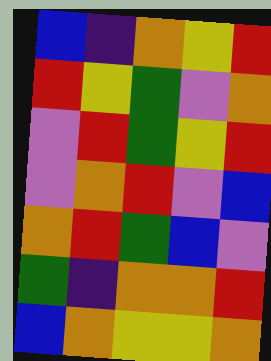[["blue", "indigo", "orange", "yellow", "red"], ["red", "yellow", "green", "violet", "orange"], ["violet", "red", "green", "yellow", "red"], ["violet", "orange", "red", "violet", "blue"], ["orange", "red", "green", "blue", "violet"], ["green", "indigo", "orange", "orange", "red"], ["blue", "orange", "yellow", "yellow", "orange"]]